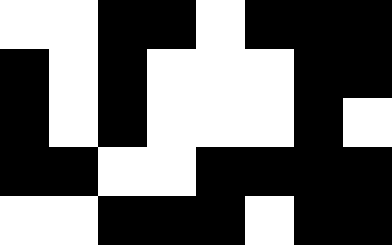[["white", "white", "black", "black", "white", "black", "black", "black"], ["black", "white", "black", "white", "white", "white", "black", "black"], ["black", "white", "black", "white", "white", "white", "black", "white"], ["black", "black", "white", "white", "black", "black", "black", "black"], ["white", "white", "black", "black", "black", "white", "black", "black"]]